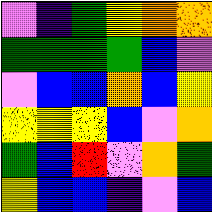[["violet", "indigo", "green", "yellow", "orange", "orange"], ["green", "green", "green", "green", "blue", "violet"], ["violet", "blue", "blue", "orange", "blue", "yellow"], ["yellow", "yellow", "yellow", "blue", "violet", "orange"], ["green", "blue", "red", "violet", "orange", "green"], ["yellow", "blue", "blue", "indigo", "violet", "blue"]]